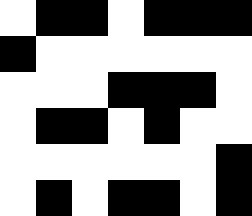[["white", "black", "black", "white", "black", "black", "black"], ["black", "white", "white", "white", "white", "white", "white"], ["white", "white", "white", "black", "black", "black", "white"], ["white", "black", "black", "white", "black", "white", "white"], ["white", "white", "white", "white", "white", "white", "black"], ["white", "black", "white", "black", "black", "white", "black"]]